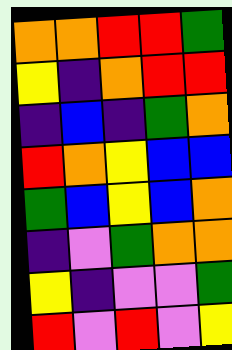[["orange", "orange", "red", "red", "green"], ["yellow", "indigo", "orange", "red", "red"], ["indigo", "blue", "indigo", "green", "orange"], ["red", "orange", "yellow", "blue", "blue"], ["green", "blue", "yellow", "blue", "orange"], ["indigo", "violet", "green", "orange", "orange"], ["yellow", "indigo", "violet", "violet", "green"], ["red", "violet", "red", "violet", "yellow"]]